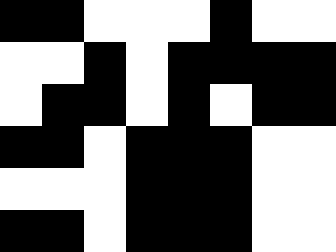[["black", "black", "white", "white", "white", "black", "white", "white"], ["white", "white", "black", "white", "black", "black", "black", "black"], ["white", "black", "black", "white", "black", "white", "black", "black"], ["black", "black", "white", "black", "black", "black", "white", "white"], ["white", "white", "white", "black", "black", "black", "white", "white"], ["black", "black", "white", "black", "black", "black", "white", "white"]]